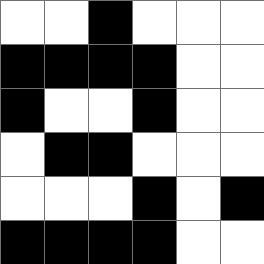[["white", "white", "black", "white", "white", "white"], ["black", "black", "black", "black", "white", "white"], ["black", "white", "white", "black", "white", "white"], ["white", "black", "black", "white", "white", "white"], ["white", "white", "white", "black", "white", "black"], ["black", "black", "black", "black", "white", "white"]]